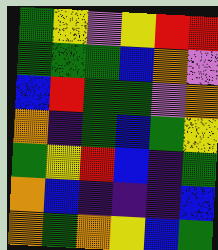[["green", "yellow", "violet", "yellow", "red", "red"], ["green", "green", "green", "blue", "orange", "violet"], ["blue", "red", "green", "green", "violet", "orange"], ["orange", "indigo", "green", "blue", "green", "yellow"], ["green", "yellow", "red", "blue", "indigo", "green"], ["orange", "blue", "indigo", "indigo", "indigo", "blue"], ["orange", "green", "orange", "yellow", "blue", "green"]]